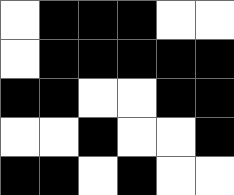[["white", "black", "black", "black", "white", "white"], ["white", "black", "black", "black", "black", "black"], ["black", "black", "white", "white", "black", "black"], ["white", "white", "black", "white", "white", "black"], ["black", "black", "white", "black", "white", "white"]]